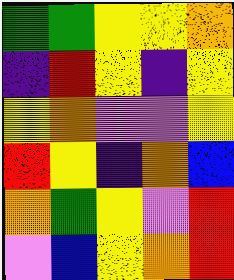[["green", "green", "yellow", "yellow", "orange"], ["indigo", "red", "yellow", "indigo", "yellow"], ["yellow", "orange", "violet", "violet", "yellow"], ["red", "yellow", "indigo", "orange", "blue"], ["orange", "green", "yellow", "violet", "red"], ["violet", "blue", "yellow", "orange", "red"]]